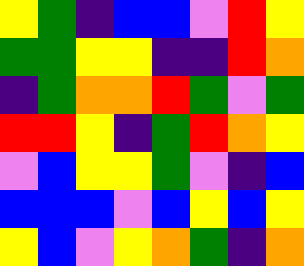[["yellow", "green", "indigo", "blue", "blue", "violet", "red", "yellow"], ["green", "green", "yellow", "yellow", "indigo", "indigo", "red", "orange"], ["indigo", "green", "orange", "orange", "red", "green", "violet", "green"], ["red", "red", "yellow", "indigo", "green", "red", "orange", "yellow"], ["violet", "blue", "yellow", "yellow", "green", "violet", "indigo", "blue"], ["blue", "blue", "blue", "violet", "blue", "yellow", "blue", "yellow"], ["yellow", "blue", "violet", "yellow", "orange", "green", "indigo", "orange"]]